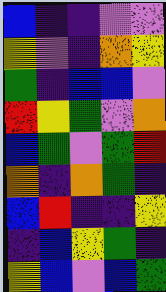[["blue", "indigo", "indigo", "violet", "violet"], ["yellow", "violet", "indigo", "orange", "yellow"], ["green", "indigo", "blue", "blue", "violet"], ["red", "yellow", "green", "violet", "orange"], ["blue", "green", "violet", "green", "red"], ["orange", "indigo", "orange", "green", "indigo"], ["blue", "red", "indigo", "indigo", "yellow"], ["indigo", "blue", "yellow", "green", "indigo"], ["yellow", "blue", "violet", "blue", "green"]]